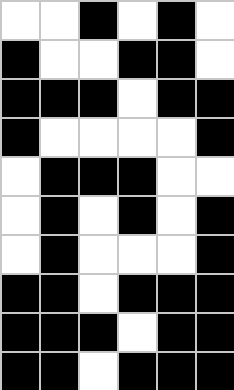[["white", "white", "black", "white", "black", "white"], ["black", "white", "white", "black", "black", "white"], ["black", "black", "black", "white", "black", "black"], ["black", "white", "white", "white", "white", "black"], ["white", "black", "black", "black", "white", "white"], ["white", "black", "white", "black", "white", "black"], ["white", "black", "white", "white", "white", "black"], ["black", "black", "white", "black", "black", "black"], ["black", "black", "black", "white", "black", "black"], ["black", "black", "white", "black", "black", "black"]]